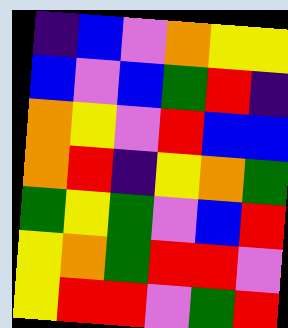[["indigo", "blue", "violet", "orange", "yellow", "yellow"], ["blue", "violet", "blue", "green", "red", "indigo"], ["orange", "yellow", "violet", "red", "blue", "blue"], ["orange", "red", "indigo", "yellow", "orange", "green"], ["green", "yellow", "green", "violet", "blue", "red"], ["yellow", "orange", "green", "red", "red", "violet"], ["yellow", "red", "red", "violet", "green", "red"]]